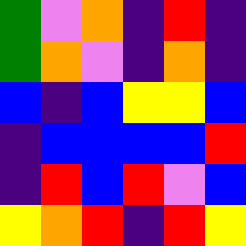[["green", "violet", "orange", "indigo", "red", "indigo"], ["green", "orange", "violet", "indigo", "orange", "indigo"], ["blue", "indigo", "blue", "yellow", "yellow", "blue"], ["indigo", "blue", "blue", "blue", "blue", "red"], ["indigo", "red", "blue", "red", "violet", "blue"], ["yellow", "orange", "red", "indigo", "red", "yellow"]]